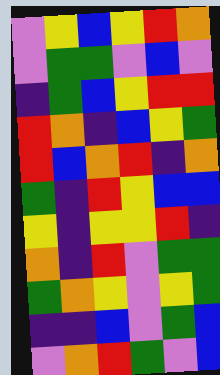[["violet", "yellow", "blue", "yellow", "red", "orange"], ["violet", "green", "green", "violet", "blue", "violet"], ["indigo", "green", "blue", "yellow", "red", "red"], ["red", "orange", "indigo", "blue", "yellow", "green"], ["red", "blue", "orange", "red", "indigo", "orange"], ["green", "indigo", "red", "yellow", "blue", "blue"], ["yellow", "indigo", "yellow", "yellow", "red", "indigo"], ["orange", "indigo", "red", "violet", "green", "green"], ["green", "orange", "yellow", "violet", "yellow", "green"], ["indigo", "indigo", "blue", "violet", "green", "blue"], ["violet", "orange", "red", "green", "violet", "blue"]]